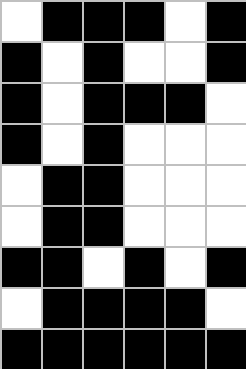[["white", "black", "black", "black", "white", "black"], ["black", "white", "black", "white", "white", "black"], ["black", "white", "black", "black", "black", "white"], ["black", "white", "black", "white", "white", "white"], ["white", "black", "black", "white", "white", "white"], ["white", "black", "black", "white", "white", "white"], ["black", "black", "white", "black", "white", "black"], ["white", "black", "black", "black", "black", "white"], ["black", "black", "black", "black", "black", "black"]]